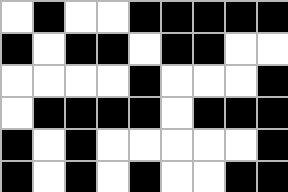[["white", "black", "white", "white", "black", "black", "black", "black", "black"], ["black", "white", "black", "black", "white", "black", "black", "white", "white"], ["white", "white", "white", "white", "black", "white", "white", "white", "black"], ["white", "black", "black", "black", "black", "white", "black", "black", "black"], ["black", "white", "black", "white", "white", "white", "white", "white", "black"], ["black", "white", "black", "white", "black", "white", "white", "black", "black"]]